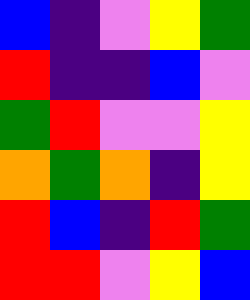[["blue", "indigo", "violet", "yellow", "green"], ["red", "indigo", "indigo", "blue", "violet"], ["green", "red", "violet", "violet", "yellow"], ["orange", "green", "orange", "indigo", "yellow"], ["red", "blue", "indigo", "red", "green"], ["red", "red", "violet", "yellow", "blue"]]